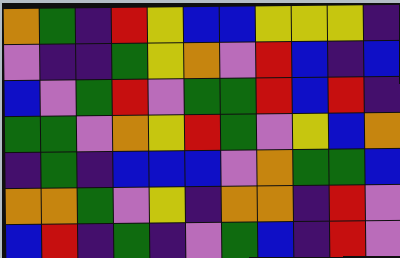[["orange", "green", "indigo", "red", "yellow", "blue", "blue", "yellow", "yellow", "yellow", "indigo"], ["violet", "indigo", "indigo", "green", "yellow", "orange", "violet", "red", "blue", "indigo", "blue"], ["blue", "violet", "green", "red", "violet", "green", "green", "red", "blue", "red", "indigo"], ["green", "green", "violet", "orange", "yellow", "red", "green", "violet", "yellow", "blue", "orange"], ["indigo", "green", "indigo", "blue", "blue", "blue", "violet", "orange", "green", "green", "blue"], ["orange", "orange", "green", "violet", "yellow", "indigo", "orange", "orange", "indigo", "red", "violet"], ["blue", "red", "indigo", "green", "indigo", "violet", "green", "blue", "indigo", "red", "violet"]]